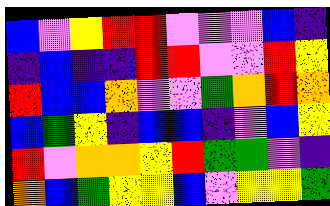[["blue", "violet", "yellow", "red", "red", "violet", "violet", "violet", "blue", "indigo"], ["indigo", "blue", "indigo", "indigo", "red", "red", "violet", "violet", "red", "yellow"], ["red", "blue", "blue", "orange", "violet", "violet", "green", "orange", "red", "orange"], ["blue", "green", "yellow", "indigo", "blue", "blue", "indigo", "violet", "blue", "yellow"], ["red", "violet", "orange", "orange", "yellow", "red", "green", "green", "violet", "indigo"], ["orange", "blue", "green", "yellow", "yellow", "blue", "violet", "yellow", "yellow", "green"]]